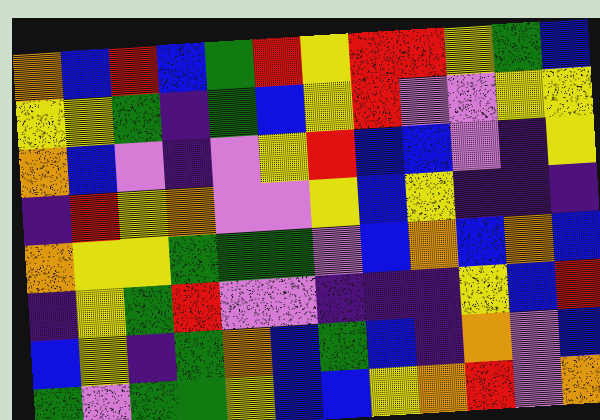[["orange", "blue", "red", "blue", "green", "red", "yellow", "red", "red", "yellow", "green", "blue"], ["yellow", "yellow", "green", "indigo", "green", "blue", "yellow", "red", "violet", "violet", "yellow", "yellow"], ["orange", "blue", "violet", "indigo", "violet", "yellow", "red", "blue", "blue", "violet", "indigo", "yellow"], ["indigo", "red", "yellow", "orange", "violet", "violet", "yellow", "blue", "yellow", "indigo", "indigo", "indigo"], ["orange", "yellow", "yellow", "green", "green", "green", "violet", "blue", "orange", "blue", "orange", "blue"], ["indigo", "yellow", "green", "red", "violet", "violet", "indigo", "indigo", "indigo", "yellow", "blue", "red"], ["blue", "yellow", "indigo", "green", "orange", "blue", "green", "blue", "indigo", "orange", "violet", "blue"], ["green", "violet", "green", "green", "yellow", "blue", "blue", "yellow", "orange", "red", "violet", "orange"]]